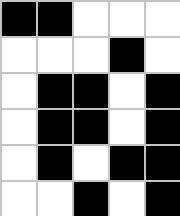[["black", "black", "white", "white", "white"], ["white", "white", "white", "black", "white"], ["white", "black", "black", "white", "black"], ["white", "black", "black", "white", "black"], ["white", "black", "white", "black", "black"], ["white", "white", "black", "white", "black"]]